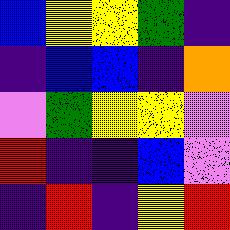[["blue", "yellow", "yellow", "green", "indigo"], ["indigo", "blue", "blue", "indigo", "orange"], ["violet", "green", "yellow", "yellow", "violet"], ["red", "indigo", "indigo", "blue", "violet"], ["indigo", "red", "indigo", "yellow", "red"]]